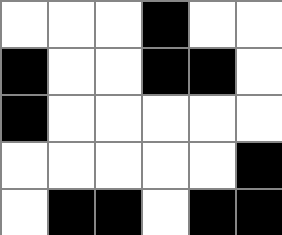[["white", "white", "white", "black", "white", "white"], ["black", "white", "white", "black", "black", "white"], ["black", "white", "white", "white", "white", "white"], ["white", "white", "white", "white", "white", "black"], ["white", "black", "black", "white", "black", "black"]]